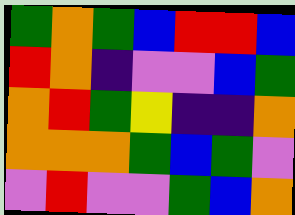[["green", "orange", "green", "blue", "red", "red", "blue"], ["red", "orange", "indigo", "violet", "violet", "blue", "green"], ["orange", "red", "green", "yellow", "indigo", "indigo", "orange"], ["orange", "orange", "orange", "green", "blue", "green", "violet"], ["violet", "red", "violet", "violet", "green", "blue", "orange"]]